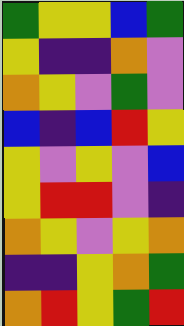[["green", "yellow", "yellow", "blue", "green"], ["yellow", "indigo", "indigo", "orange", "violet"], ["orange", "yellow", "violet", "green", "violet"], ["blue", "indigo", "blue", "red", "yellow"], ["yellow", "violet", "yellow", "violet", "blue"], ["yellow", "red", "red", "violet", "indigo"], ["orange", "yellow", "violet", "yellow", "orange"], ["indigo", "indigo", "yellow", "orange", "green"], ["orange", "red", "yellow", "green", "red"]]